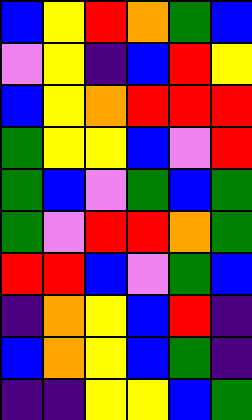[["blue", "yellow", "red", "orange", "green", "blue"], ["violet", "yellow", "indigo", "blue", "red", "yellow"], ["blue", "yellow", "orange", "red", "red", "red"], ["green", "yellow", "yellow", "blue", "violet", "red"], ["green", "blue", "violet", "green", "blue", "green"], ["green", "violet", "red", "red", "orange", "green"], ["red", "red", "blue", "violet", "green", "blue"], ["indigo", "orange", "yellow", "blue", "red", "indigo"], ["blue", "orange", "yellow", "blue", "green", "indigo"], ["indigo", "indigo", "yellow", "yellow", "blue", "green"]]